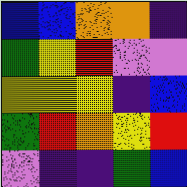[["blue", "blue", "orange", "orange", "indigo"], ["green", "yellow", "red", "violet", "violet"], ["yellow", "yellow", "yellow", "indigo", "blue"], ["green", "red", "orange", "yellow", "red"], ["violet", "indigo", "indigo", "green", "blue"]]